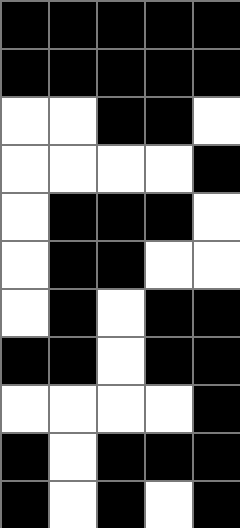[["black", "black", "black", "black", "black"], ["black", "black", "black", "black", "black"], ["white", "white", "black", "black", "white"], ["white", "white", "white", "white", "black"], ["white", "black", "black", "black", "white"], ["white", "black", "black", "white", "white"], ["white", "black", "white", "black", "black"], ["black", "black", "white", "black", "black"], ["white", "white", "white", "white", "black"], ["black", "white", "black", "black", "black"], ["black", "white", "black", "white", "black"]]